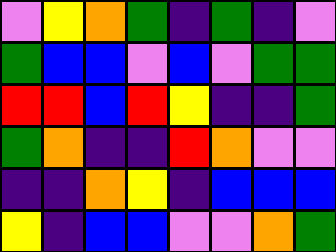[["violet", "yellow", "orange", "green", "indigo", "green", "indigo", "violet"], ["green", "blue", "blue", "violet", "blue", "violet", "green", "green"], ["red", "red", "blue", "red", "yellow", "indigo", "indigo", "green"], ["green", "orange", "indigo", "indigo", "red", "orange", "violet", "violet"], ["indigo", "indigo", "orange", "yellow", "indigo", "blue", "blue", "blue"], ["yellow", "indigo", "blue", "blue", "violet", "violet", "orange", "green"]]